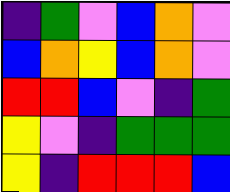[["indigo", "green", "violet", "blue", "orange", "violet"], ["blue", "orange", "yellow", "blue", "orange", "violet"], ["red", "red", "blue", "violet", "indigo", "green"], ["yellow", "violet", "indigo", "green", "green", "green"], ["yellow", "indigo", "red", "red", "red", "blue"]]